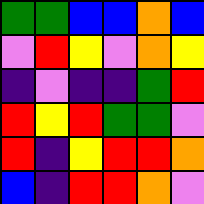[["green", "green", "blue", "blue", "orange", "blue"], ["violet", "red", "yellow", "violet", "orange", "yellow"], ["indigo", "violet", "indigo", "indigo", "green", "red"], ["red", "yellow", "red", "green", "green", "violet"], ["red", "indigo", "yellow", "red", "red", "orange"], ["blue", "indigo", "red", "red", "orange", "violet"]]